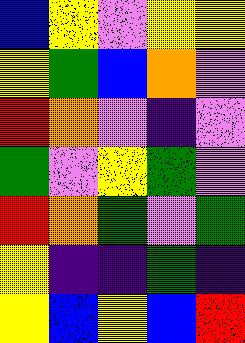[["blue", "yellow", "violet", "yellow", "yellow"], ["yellow", "green", "blue", "orange", "violet"], ["red", "orange", "violet", "indigo", "violet"], ["green", "violet", "yellow", "green", "violet"], ["red", "orange", "green", "violet", "green"], ["yellow", "indigo", "indigo", "green", "indigo"], ["yellow", "blue", "yellow", "blue", "red"]]